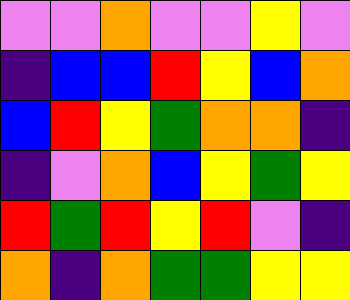[["violet", "violet", "orange", "violet", "violet", "yellow", "violet"], ["indigo", "blue", "blue", "red", "yellow", "blue", "orange"], ["blue", "red", "yellow", "green", "orange", "orange", "indigo"], ["indigo", "violet", "orange", "blue", "yellow", "green", "yellow"], ["red", "green", "red", "yellow", "red", "violet", "indigo"], ["orange", "indigo", "orange", "green", "green", "yellow", "yellow"]]